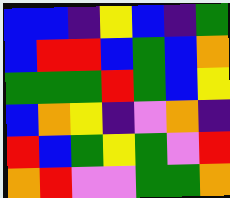[["blue", "blue", "indigo", "yellow", "blue", "indigo", "green"], ["blue", "red", "red", "blue", "green", "blue", "orange"], ["green", "green", "green", "red", "green", "blue", "yellow"], ["blue", "orange", "yellow", "indigo", "violet", "orange", "indigo"], ["red", "blue", "green", "yellow", "green", "violet", "red"], ["orange", "red", "violet", "violet", "green", "green", "orange"]]